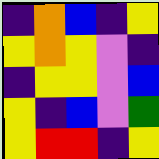[["indigo", "orange", "blue", "indigo", "yellow"], ["yellow", "orange", "yellow", "violet", "indigo"], ["indigo", "yellow", "yellow", "violet", "blue"], ["yellow", "indigo", "blue", "violet", "green"], ["yellow", "red", "red", "indigo", "yellow"]]